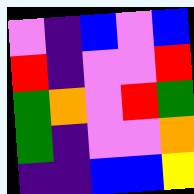[["violet", "indigo", "blue", "violet", "blue"], ["red", "indigo", "violet", "violet", "red"], ["green", "orange", "violet", "red", "green"], ["green", "indigo", "violet", "violet", "orange"], ["indigo", "indigo", "blue", "blue", "yellow"]]